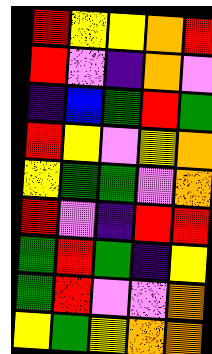[["red", "yellow", "yellow", "orange", "red"], ["red", "violet", "indigo", "orange", "violet"], ["indigo", "blue", "green", "red", "green"], ["red", "yellow", "violet", "yellow", "orange"], ["yellow", "green", "green", "violet", "orange"], ["red", "violet", "indigo", "red", "red"], ["green", "red", "green", "indigo", "yellow"], ["green", "red", "violet", "violet", "orange"], ["yellow", "green", "yellow", "orange", "orange"]]